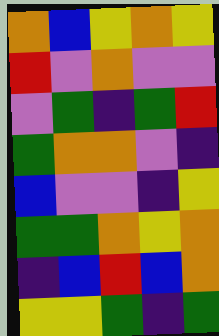[["orange", "blue", "yellow", "orange", "yellow"], ["red", "violet", "orange", "violet", "violet"], ["violet", "green", "indigo", "green", "red"], ["green", "orange", "orange", "violet", "indigo"], ["blue", "violet", "violet", "indigo", "yellow"], ["green", "green", "orange", "yellow", "orange"], ["indigo", "blue", "red", "blue", "orange"], ["yellow", "yellow", "green", "indigo", "green"]]